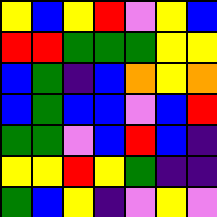[["yellow", "blue", "yellow", "red", "violet", "yellow", "blue"], ["red", "red", "green", "green", "green", "yellow", "yellow"], ["blue", "green", "indigo", "blue", "orange", "yellow", "orange"], ["blue", "green", "blue", "blue", "violet", "blue", "red"], ["green", "green", "violet", "blue", "red", "blue", "indigo"], ["yellow", "yellow", "red", "yellow", "green", "indigo", "indigo"], ["green", "blue", "yellow", "indigo", "violet", "yellow", "violet"]]